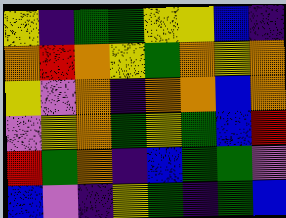[["yellow", "indigo", "green", "green", "yellow", "yellow", "blue", "indigo"], ["orange", "red", "orange", "yellow", "green", "orange", "yellow", "orange"], ["yellow", "violet", "orange", "indigo", "orange", "orange", "blue", "orange"], ["violet", "yellow", "orange", "green", "yellow", "green", "blue", "red"], ["red", "green", "orange", "indigo", "blue", "green", "green", "violet"], ["blue", "violet", "indigo", "yellow", "green", "indigo", "green", "blue"]]